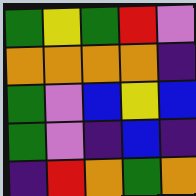[["green", "yellow", "green", "red", "violet"], ["orange", "orange", "orange", "orange", "indigo"], ["green", "violet", "blue", "yellow", "blue"], ["green", "violet", "indigo", "blue", "indigo"], ["indigo", "red", "orange", "green", "orange"]]